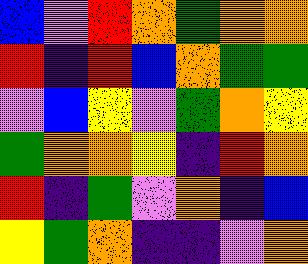[["blue", "violet", "red", "orange", "green", "orange", "orange"], ["red", "indigo", "red", "blue", "orange", "green", "green"], ["violet", "blue", "yellow", "violet", "green", "orange", "yellow"], ["green", "orange", "orange", "yellow", "indigo", "red", "orange"], ["red", "indigo", "green", "violet", "orange", "indigo", "blue"], ["yellow", "green", "orange", "indigo", "indigo", "violet", "orange"]]